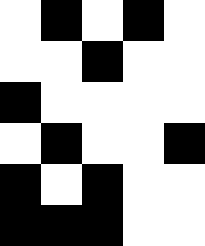[["white", "black", "white", "black", "white"], ["white", "white", "black", "white", "white"], ["black", "white", "white", "white", "white"], ["white", "black", "white", "white", "black"], ["black", "white", "black", "white", "white"], ["black", "black", "black", "white", "white"]]